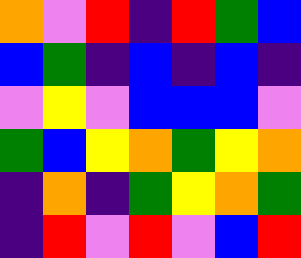[["orange", "violet", "red", "indigo", "red", "green", "blue"], ["blue", "green", "indigo", "blue", "indigo", "blue", "indigo"], ["violet", "yellow", "violet", "blue", "blue", "blue", "violet"], ["green", "blue", "yellow", "orange", "green", "yellow", "orange"], ["indigo", "orange", "indigo", "green", "yellow", "orange", "green"], ["indigo", "red", "violet", "red", "violet", "blue", "red"]]